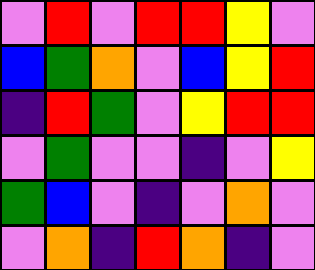[["violet", "red", "violet", "red", "red", "yellow", "violet"], ["blue", "green", "orange", "violet", "blue", "yellow", "red"], ["indigo", "red", "green", "violet", "yellow", "red", "red"], ["violet", "green", "violet", "violet", "indigo", "violet", "yellow"], ["green", "blue", "violet", "indigo", "violet", "orange", "violet"], ["violet", "orange", "indigo", "red", "orange", "indigo", "violet"]]